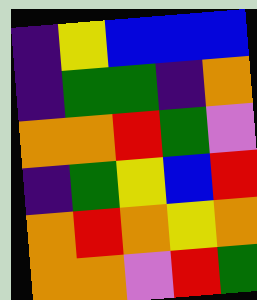[["indigo", "yellow", "blue", "blue", "blue"], ["indigo", "green", "green", "indigo", "orange"], ["orange", "orange", "red", "green", "violet"], ["indigo", "green", "yellow", "blue", "red"], ["orange", "red", "orange", "yellow", "orange"], ["orange", "orange", "violet", "red", "green"]]